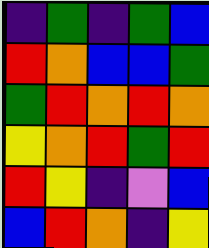[["indigo", "green", "indigo", "green", "blue"], ["red", "orange", "blue", "blue", "green"], ["green", "red", "orange", "red", "orange"], ["yellow", "orange", "red", "green", "red"], ["red", "yellow", "indigo", "violet", "blue"], ["blue", "red", "orange", "indigo", "yellow"]]